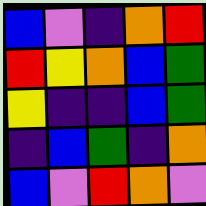[["blue", "violet", "indigo", "orange", "red"], ["red", "yellow", "orange", "blue", "green"], ["yellow", "indigo", "indigo", "blue", "green"], ["indigo", "blue", "green", "indigo", "orange"], ["blue", "violet", "red", "orange", "violet"]]